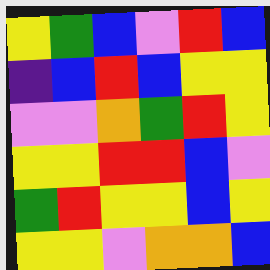[["yellow", "green", "blue", "violet", "red", "blue"], ["indigo", "blue", "red", "blue", "yellow", "yellow"], ["violet", "violet", "orange", "green", "red", "yellow"], ["yellow", "yellow", "red", "red", "blue", "violet"], ["green", "red", "yellow", "yellow", "blue", "yellow"], ["yellow", "yellow", "violet", "orange", "orange", "blue"]]